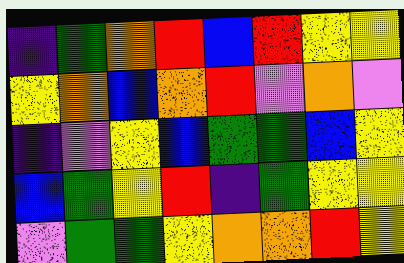[["indigo", "green", "orange", "red", "blue", "red", "yellow", "yellow"], ["yellow", "orange", "blue", "orange", "red", "violet", "orange", "violet"], ["indigo", "violet", "yellow", "blue", "green", "green", "blue", "yellow"], ["blue", "green", "yellow", "red", "indigo", "green", "yellow", "yellow"], ["violet", "green", "green", "yellow", "orange", "orange", "red", "yellow"]]